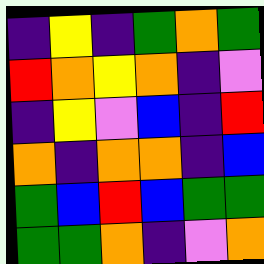[["indigo", "yellow", "indigo", "green", "orange", "green"], ["red", "orange", "yellow", "orange", "indigo", "violet"], ["indigo", "yellow", "violet", "blue", "indigo", "red"], ["orange", "indigo", "orange", "orange", "indigo", "blue"], ["green", "blue", "red", "blue", "green", "green"], ["green", "green", "orange", "indigo", "violet", "orange"]]